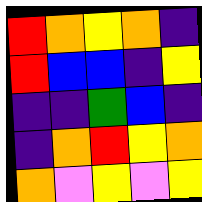[["red", "orange", "yellow", "orange", "indigo"], ["red", "blue", "blue", "indigo", "yellow"], ["indigo", "indigo", "green", "blue", "indigo"], ["indigo", "orange", "red", "yellow", "orange"], ["orange", "violet", "yellow", "violet", "yellow"]]